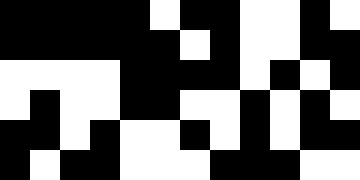[["black", "black", "black", "black", "black", "white", "black", "black", "white", "white", "black", "white"], ["black", "black", "black", "black", "black", "black", "white", "black", "white", "white", "black", "black"], ["white", "white", "white", "white", "black", "black", "black", "black", "white", "black", "white", "black"], ["white", "black", "white", "white", "black", "black", "white", "white", "black", "white", "black", "white"], ["black", "black", "white", "black", "white", "white", "black", "white", "black", "white", "black", "black"], ["black", "white", "black", "black", "white", "white", "white", "black", "black", "black", "white", "white"]]